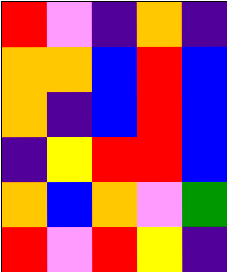[["red", "violet", "indigo", "orange", "indigo"], ["orange", "orange", "blue", "red", "blue"], ["orange", "indigo", "blue", "red", "blue"], ["indigo", "yellow", "red", "red", "blue"], ["orange", "blue", "orange", "violet", "green"], ["red", "violet", "red", "yellow", "indigo"]]